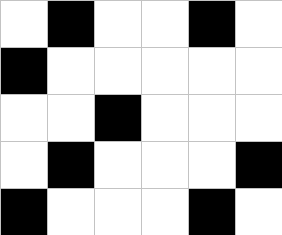[["white", "black", "white", "white", "black", "white"], ["black", "white", "white", "white", "white", "white"], ["white", "white", "black", "white", "white", "white"], ["white", "black", "white", "white", "white", "black"], ["black", "white", "white", "white", "black", "white"]]